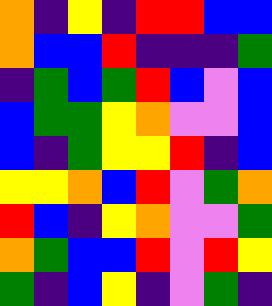[["orange", "indigo", "yellow", "indigo", "red", "red", "blue", "blue"], ["orange", "blue", "blue", "red", "indigo", "indigo", "indigo", "green"], ["indigo", "green", "blue", "green", "red", "blue", "violet", "blue"], ["blue", "green", "green", "yellow", "orange", "violet", "violet", "blue"], ["blue", "indigo", "green", "yellow", "yellow", "red", "indigo", "blue"], ["yellow", "yellow", "orange", "blue", "red", "violet", "green", "orange"], ["red", "blue", "indigo", "yellow", "orange", "violet", "violet", "green"], ["orange", "green", "blue", "blue", "red", "violet", "red", "yellow"], ["green", "indigo", "blue", "yellow", "indigo", "violet", "green", "indigo"]]